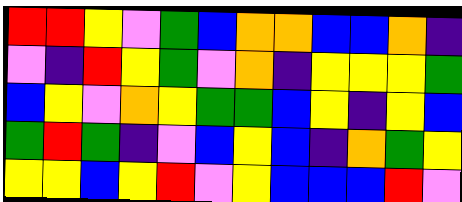[["red", "red", "yellow", "violet", "green", "blue", "orange", "orange", "blue", "blue", "orange", "indigo"], ["violet", "indigo", "red", "yellow", "green", "violet", "orange", "indigo", "yellow", "yellow", "yellow", "green"], ["blue", "yellow", "violet", "orange", "yellow", "green", "green", "blue", "yellow", "indigo", "yellow", "blue"], ["green", "red", "green", "indigo", "violet", "blue", "yellow", "blue", "indigo", "orange", "green", "yellow"], ["yellow", "yellow", "blue", "yellow", "red", "violet", "yellow", "blue", "blue", "blue", "red", "violet"]]